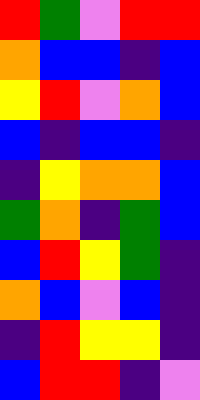[["red", "green", "violet", "red", "red"], ["orange", "blue", "blue", "indigo", "blue"], ["yellow", "red", "violet", "orange", "blue"], ["blue", "indigo", "blue", "blue", "indigo"], ["indigo", "yellow", "orange", "orange", "blue"], ["green", "orange", "indigo", "green", "blue"], ["blue", "red", "yellow", "green", "indigo"], ["orange", "blue", "violet", "blue", "indigo"], ["indigo", "red", "yellow", "yellow", "indigo"], ["blue", "red", "red", "indigo", "violet"]]